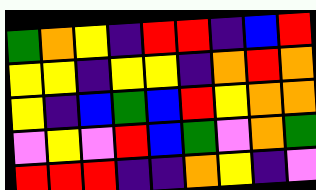[["green", "orange", "yellow", "indigo", "red", "red", "indigo", "blue", "red"], ["yellow", "yellow", "indigo", "yellow", "yellow", "indigo", "orange", "red", "orange"], ["yellow", "indigo", "blue", "green", "blue", "red", "yellow", "orange", "orange"], ["violet", "yellow", "violet", "red", "blue", "green", "violet", "orange", "green"], ["red", "red", "red", "indigo", "indigo", "orange", "yellow", "indigo", "violet"]]